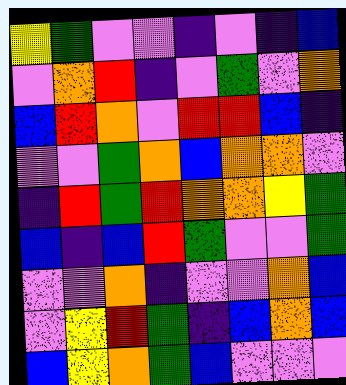[["yellow", "green", "violet", "violet", "indigo", "violet", "indigo", "blue"], ["violet", "orange", "red", "indigo", "violet", "green", "violet", "orange"], ["blue", "red", "orange", "violet", "red", "red", "blue", "indigo"], ["violet", "violet", "green", "orange", "blue", "orange", "orange", "violet"], ["indigo", "red", "green", "red", "orange", "orange", "yellow", "green"], ["blue", "indigo", "blue", "red", "green", "violet", "violet", "green"], ["violet", "violet", "orange", "indigo", "violet", "violet", "orange", "blue"], ["violet", "yellow", "red", "green", "indigo", "blue", "orange", "blue"], ["blue", "yellow", "orange", "green", "blue", "violet", "violet", "violet"]]